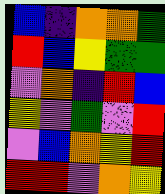[["blue", "indigo", "orange", "orange", "green"], ["red", "blue", "yellow", "green", "green"], ["violet", "orange", "indigo", "red", "blue"], ["yellow", "violet", "green", "violet", "red"], ["violet", "blue", "orange", "yellow", "red"], ["red", "red", "violet", "orange", "yellow"]]